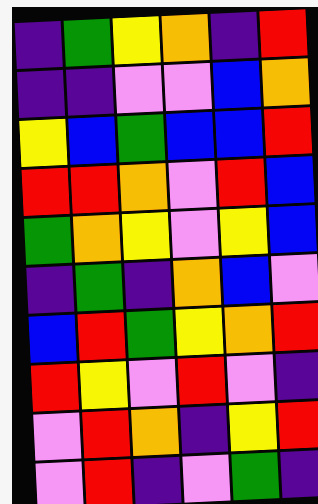[["indigo", "green", "yellow", "orange", "indigo", "red"], ["indigo", "indigo", "violet", "violet", "blue", "orange"], ["yellow", "blue", "green", "blue", "blue", "red"], ["red", "red", "orange", "violet", "red", "blue"], ["green", "orange", "yellow", "violet", "yellow", "blue"], ["indigo", "green", "indigo", "orange", "blue", "violet"], ["blue", "red", "green", "yellow", "orange", "red"], ["red", "yellow", "violet", "red", "violet", "indigo"], ["violet", "red", "orange", "indigo", "yellow", "red"], ["violet", "red", "indigo", "violet", "green", "indigo"]]